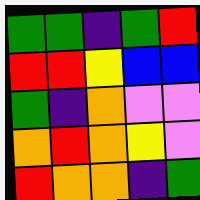[["green", "green", "indigo", "green", "red"], ["red", "red", "yellow", "blue", "blue"], ["green", "indigo", "orange", "violet", "violet"], ["orange", "red", "orange", "yellow", "violet"], ["red", "orange", "orange", "indigo", "green"]]